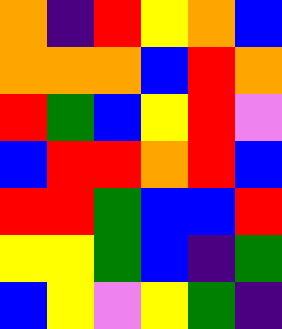[["orange", "indigo", "red", "yellow", "orange", "blue"], ["orange", "orange", "orange", "blue", "red", "orange"], ["red", "green", "blue", "yellow", "red", "violet"], ["blue", "red", "red", "orange", "red", "blue"], ["red", "red", "green", "blue", "blue", "red"], ["yellow", "yellow", "green", "blue", "indigo", "green"], ["blue", "yellow", "violet", "yellow", "green", "indigo"]]